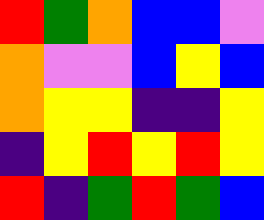[["red", "green", "orange", "blue", "blue", "violet"], ["orange", "violet", "violet", "blue", "yellow", "blue"], ["orange", "yellow", "yellow", "indigo", "indigo", "yellow"], ["indigo", "yellow", "red", "yellow", "red", "yellow"], ["red", "indigo", "green", "red", "green", "blue"]]